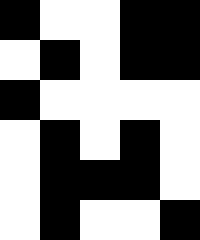[["black", "white", "white", "black", "black"], ["white", "black", "white", "black", "black"], ["black", "white", "white", "white", "white"], ["white", "black", "white", "black", "white"], ["white", "black", "black", "black", "white"], ["white", "black", "white", "white", "black"]]